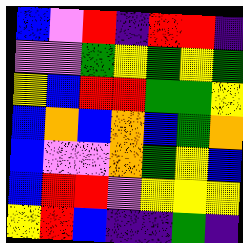[["blue", "violet", "red", "indigo", "red", "red", "indigo"], ["violet", "violet", "green", "yellow", "green", "yellow", "green"], ["yellow", "blue", "red", "red", "green", "green", "yellow"], ["blue", "orange", "blue", "orange", "blue", "green", "orange"], ["blue", "violet", "violet", "orange", "green", "yellow", "blue"], ["blue", "red", "red", "violet", "yellow", "yellow", "yellow"], ["yellow", "red", "blue", "indigo", "indigo", "green", "indigo"]]